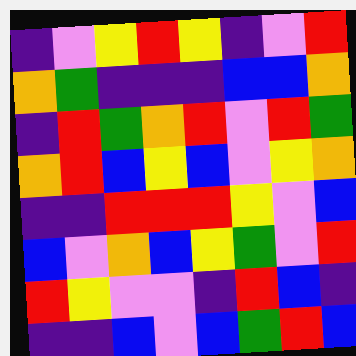[["indigo", "violet", "yellow", "red", "yellow", "indigo", "violet", "red"], ["orange", "green", "indigo", "indigo", "indigo", "blue", "blue", "orange"], ["indigo", "red", "green", "orange", "red", "violet", "red", "green"], ["orange", "red", "blue", "yellow", "blue", "violet", "yellow", "orange"], ["indigo", "indigo", "red", "red", "red", "yellow", "violet", "blue"], ["blue", "violet", "orange", "blue", "yellow", "green", "violet", "red"], ["red", "yellow", "violet", "violet", "indigo", "red", "blue", "indigo"], ["indigo", "indigo", "blue", "violet", "blue", "green", "red", "blue"]]